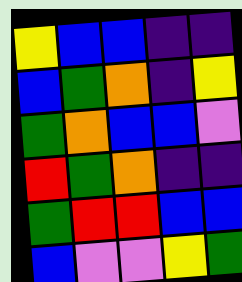[["yellow", "blue", "blue", "indigo", "indigo"], ["blue", "green", "orange", "indigo", "yellow"], ["green", "orange", "blue", "blue", "violet"], ["red", "green", "orange", "indigo", "indigo"], ["green", "red", "red", "blue", "blue"], ["blue", "violet", "violet", "yellow", "green"]]